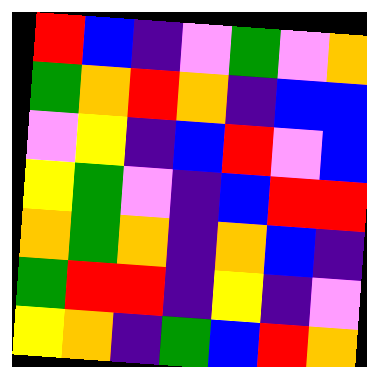[["red", "blue", "indigo", "violet", "green", "violet", "orange"], ["green", "orange", "red", "orange", "indigo", "blue", "blue"], ["violet", "yellow", "indigo", "blue", "red", "violet", "blue"], ["yellow", "green", "violet", "indigo", "blue", "red", "red"], ["orange", "green", "orange", "indigo", "orange", "blue", "indigo"], ["green", "red", "red", "indigo", "yellow", "indigo", "violet"], ["yellow", "orange", "indigo", "green", "blue", "red", "orange"]]